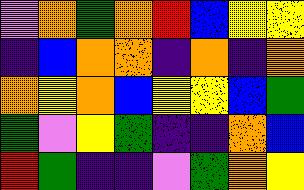[["violet", "orange", "green", "orange", "red", "blue", "yellow", "yellow"], ["indigo", "blue", "orange", "orange", "indigo", "orange", "indigo", "orange"], ["orange", "yellow", "orange", "blue", "yellow", "yellow", "blue", "green"], ["green", "violet", "yellow", "green", "indigo", "indigo", "orange", "blue"], ["red", "green", "indigo", "indigo", "violet", "green", "orange", "yellow"]]